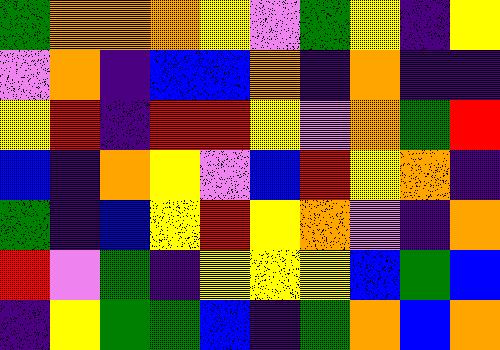[["green", "orange", "orange", "orange", "yellow", "violet", "green", "yellow", "indigo", "yellow"], ["violet", "orange", "indigo", "blue", "blue", "orange", "indigo", "orange", "indigo", "indigo"], ["yellow", "red", "indigo", "red", "red", "yellow", "violet", "orange", "green", "red"], ["blue", "indigo", "orange", "yellow", "violet", "blue", "red", "yellow", "orange", "indigo"], ["green", "indigo", "blue", "yellow", "red", "yellow", "orange", "violet", "indigo", "orange"], ["red", "violet", "green", "indigo", "yellow", "yellow", "yellow", "blue", "green", "blue"], ["indigo", "yellow", "green", "green", "blue", "indigo", "green", "orange", "blue", "orange"]]